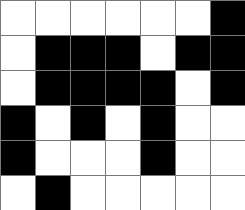[["white", "white", "white", "white", "white", "white", "black"], ["white", "black", "black", "black", "white", "black", "black"], ["white", "black", "black", "black", "black", "white", "black"], ["black", "white", "black", "white", "black", "white", "white"], ["black", "white", "white", "white", "black", "white", "white"], ["white", "black", "white", "white", "white", "white", "white"]]